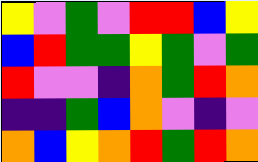[["yellow", "violet", "green", "violet", "red", "red", "blue", "yellow"], ["blue", "red", "green", "green", "yellow", "green", "violet", "green"], ["red", "violet", "violet", "indigo", "orange", "green", "red", "orange"], ["indigo", "indigo", "green", "blue", "orange", "violet", "indigo", "violet"], ["orange", "blue", "yellow", "orange", "red", "green", "red", "orange"]]